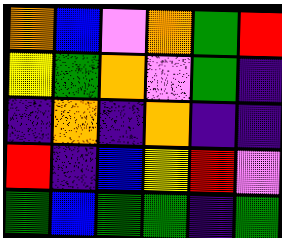[["orange", "blue", "violet", "orange", "green", "red"], ["yellow", "green", "orange", "violet", "green", "indigo"], ["indigo", "orange", "indigo", "orange", "indigo", "indigo"], ["red", "indigo", "blue", "yellow", "red", "violet"], ["green", "blue", "green", "green", "indigo", "green"]]